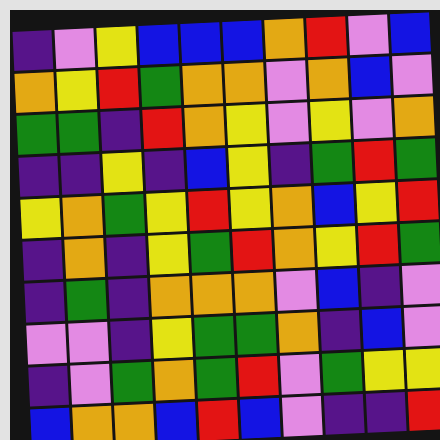[["indigo", "violet", "yellow", "blue", "blue", "blue", "orange", "red", "violet", "blue"], ["orange", "yellow", "red", "green", "orange", "orange", "violet", "orange", "blue", "violet"], ["green", "green", "indigo", "red", "orange", "yellow", "violet", "yellow", "violet", "orange"], ["indigo", "indigo", "yellow", "indigo", "blue", "yellow", "indigo", "green", "red", "green"], ["yellow", "orange", "green", "yellow", "red", "yellow", "orange", "blue", "yellow", "red"], ["indigo", "orange", "indigo", "yellow", "green", "red", "orange", "yellow", "red", "green"], ["indigo", "green", "indigo", "orange", "orange", "orange", "violet", "blue", "indigo", "violet"], ["violet", "violet", "indigo", "yellow", "green", "green", "orange", "indigo", "blue", "violet"], ["indigo", "violet", "green", "orange", "green", "red", "violet", "green", "yellow", "yellow"], ["blue", "orange", "orange", "blue", "red", "blue", "violet", "indigo", "indigo", "red"]]